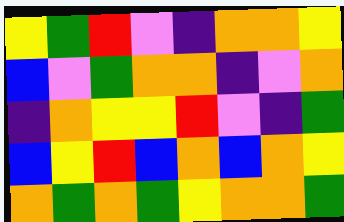[["yellow", "green", "red", "violet", "indigo", "orange", "orange", "yellow"], ["blue", "violet", "green", "orange", "orange", "indigo", "violet", "orange"], ["indigo", "orange", "yellow", "yellow", "red", "violet", "indigo", "green"], ["blue", "yellow", "red", "blue", "orange", "blue", "orange", "yellow"], ["orange", "green", "orange", "green", "yellow", "orange", "orange", "green"]]